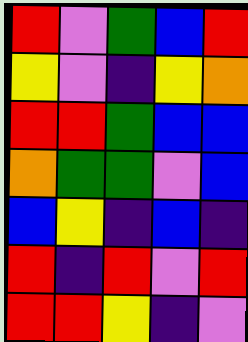[["red", "violet", "green", "blue", "red"], ["yellow", "violet", "indigo", "yellow", "orange"], ["red", "red", "green", "blue", "blue"], ["orange", "green", "green", "violet", "blue"], ["blue", "yellow", "indigo", "blue", "indigo"], ["red", "indigo", "red", "violet", "red"], ["red", "red", "yellow", "indigo", "violet"]]